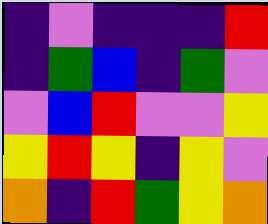[["indigo", "violet", "indigo", "indigo", "indigo", "red"], ["indigo", "green", "blue", "indigo", "green", "violet"], ["violet", "blue", "red", "violet", "violet", "yellow"], ["yellow", "red", "yellow", "indigo", "yellow", "violet"], ["orange", "indigo", "red", "green", "yellow", "orange"]]